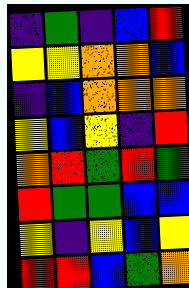[["indigo", "green", "indigo", "blue", "red"], ["yellow", "yellow", "orange", "orange", "blue"], ["indigo", "blue", "orange", "orange", "orange"], ["yellow", "blue", "yellow", "indigo", "red"], ["orange", "red", "green", "red", "green"], ["red", "green", "green", "blue", "blue"], ["yellow", "indigo", "yellow", "blue", "yellow"], ["red", "red", "blue", "green", "orange"]]